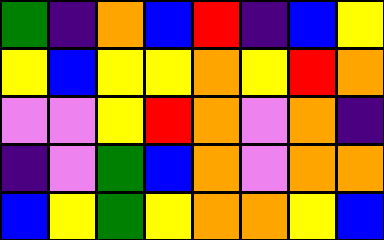[["green", "indigo", "orange", "blue", "red", "indigo", "blue", "yellow"], ["yellow", "blue", "yellow", "yellow", "orange", "yellow", "red", "orange"], ["violet", "violet", "yellow", "red", "orange", "violet", "orange", "indigo"], ["indigo", "violet", "green", "blue", "orange", "violet", "orange", "orange"], ["blue", "yellow", "green", "yellow", "orange", "orange", "yellow", "blue"]]